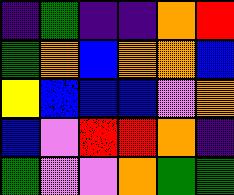[["indigo", "green", "indigo", "indigo", "orange", "red"], ["green", "orange", "blue", "orange", "orange", "blue"], ["yellow", "blue", "blue", "blue", "violet", "orange"], ["blue", "violet", "red", "red", "orange", "indigo"], ["green", "violet", "violet", "orange", "green", "green"]]